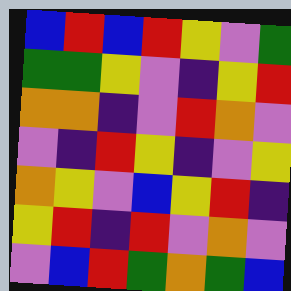[["blue", "red", "blue", "red", "yellow", "violet", "green"], ["green", "green", "yellow", "violet", "indigo", "yellow", "red"], ["orange", "orange", "indigo", "violet", "red", "orange", "violet"], ["violet", "indigo", "red", "yellow", "indigo", "violet", "yellow"], ["orange", "yellow", "violet", "blue", "yellow", "red", "indigo"], ["yellow", "red", "indigo", "red", "violet", "orange", "violet"], ["violet", "blue", "red", "green", "orange", "green", "blue"]]